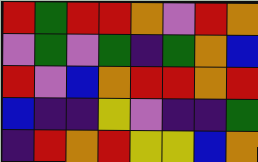[["red", "green", "red", "red", "orange", "violet", "red", "orange"], ["violet", "green", "violet", "green", "indigo", "green", "orange", "blue"], ["red", "violet", "blue", "orange", "red", "red", "orange", "red"], ["blue", "indigo", "indigo", "yellow", "violet", "indigo", "indigo", "green"], ["indigo", "red", "orange", "red", "yellow", "yellow", "blue", "orange"]]